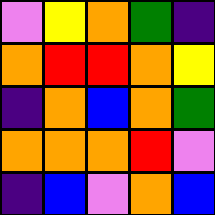[["violet", "yellow", "orange", "green", "indigo"], ["orange", "red", "red", "orange", "yellow"], ["indigo", "orange", "blue", "orange", "green"], ["orange", "orange", "orange", "red", "violet"], ["indigo", "blue", "violet", "orange", "blue"]]